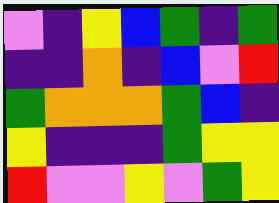[["violet", "indigo", "yellow", "blue", "green", "indigo", "green"], ["indigo", "indigo", "orange", "indigo", "blue", "violet", "red"], ["green", "orange", "orange", "orange", "green", "blue", "indigo"], ["yellow", "indigo", "indigo", "indigo", "green", "yellow", "yellow"], ["red", "violet", "violet", "yellow", "violet", "green", "yellow"]]